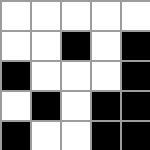[["white", "white", "white", "white", "white"], ["white", "white", "black", "white", "black"], ["black", "white", "white", "white", "black"], ["white", "black", "white", "black", "black"], ["black", "white", "white", "black", "black"]]